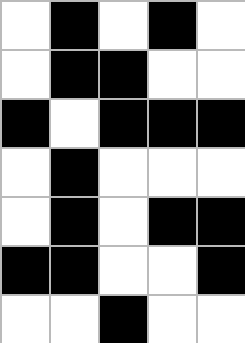[["white", "black", "white", "black", "white"], ["white", "black", "black", "white", "white"], ["black", "white", "black", "black", "black"], ["white", "black", "white", "white", "white"], ["white", "black", "white", "black", "black"], ["black", "black", "white", "white", "black"], ["white", "white", "black", "white", "white"]]